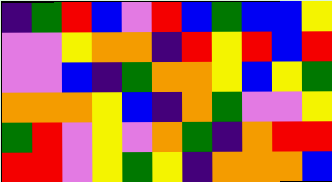[["indigo", "green", "red", "blue", "violet", "red", "blue", "green", "blue", "blue", "yellow"], ["violet", "violet", "yellow", "orange", "orange", "indigo", "red", "yellow", "red", "blue", "red"], ["violet", "violet", "blue", "indigo", "green", "orange", "orange", "yellow", "blue", "yellow", "green"], ["orange", "orange", "orange", "yellow", "blue", "indigo", "orange", "green", "violet", "violet", "yellow"], ["green", "red", "violet", "yellow", "violet", "orange", "green", "indigo", "orange", "red", "red"], ["red", "red", "violet", "yellow", "green", "yellow", "indigo", "orange", "orange", "orange", "blue"]]